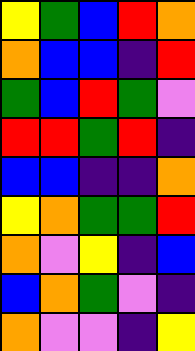[["yellow", "green", "blue", "red", "orange"], ["orange", "blue", "blue", "indigo", "red"], ["green", "blue", "red", "green", "violet"], ["red", "red", "green", "red", "indigo"], ["blue", "blue", "indigo", "indigo", "orange"], ["yellow", "orange", "green", "green", "red"], ["orange", "violet", "yellow", "indigo", "blue"], ["blue", "orange", "green", "violet", "indigo"], ["orange", "violet", "violet", "indigo", "yellow"]]